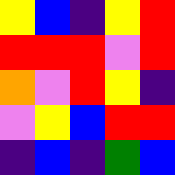[["yellow", "blue", "indigo", "yellow", "red"], ["red", "red", "red", "violet", "red"], ["orange", "violet", "red", "yellow", "indigo"], ["violet", "yellow", "blue", "red", "red"], ["indigo", "blue", "indigo", "green", "blue"]]